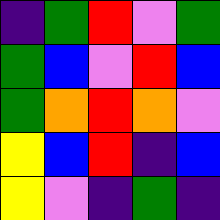[["indigo", "green", "red", "violet", "green"], ["green", "blue", "violet", "red", "blue"], ["green", "orange", "red", "orange", "violet"], ["yellow", "blue", "red", "indigo", "blue"], ["yellow", "violet", "indigo", "green", "indigo"]]